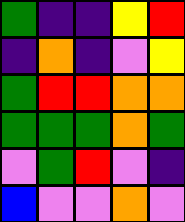[["green", "indigo", "indigo", "yellow", "red"], ["indigo", "orange", "indigo", "violet", "yellow"], ["green", "red", "red", "orange", "orange"], ["green", "green", "green", "orange", "green"], ["violet", "green", "red", "violet", "indigo"], ["blue", "violet", "violet", "orange", "violet"]]